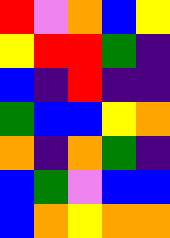[["red", "violet", "orange", "blue", "yellow"], ["yellow", "red", "red", "green", "indigo"], ["blue", "indigo", "red", "indigo", "indigo"], ["green", "blue", "blue", "yellow", "orange"], ["orange", "indigo", "orange", "green", "indigo"], ["blue", "green", "violet", "blue", "blue"], ["blue", "orange", "yellow", "orange", "orange"]]